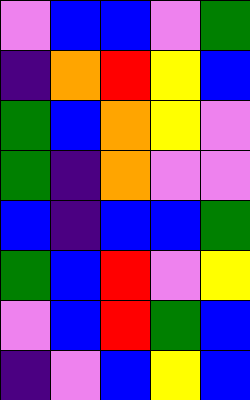[["violet", "blue", "blue", "violet", "green"], ["indigo", "orange", "red", "yellow", "blue"], ["green", "blue", "orange", "yellow", "violet"], ["green", "indigo", "orange", "violet", "violet"], ["blue", "indigo", "blue", "blue", "green"], ["green", "blue", "red", "violet", "yellow"], ["violet", "blue", "red", "green", "blue"], ["indigo", "violet", "blue", "yellow", "blue"]]